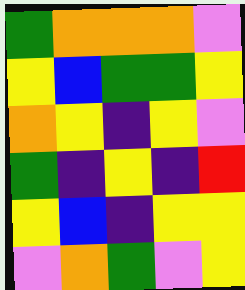[["green", "orange", "orange", "orange", "violet"], ["yellow", "blue", "green", "green", "yellow"], ["orange", "yellow", "indigo", "yellow", "violet"], ["green", "indigo", "yellow", "indigo", "red"], ["yellow", "blue", "indigo", "yellow", "yellow"], ["violet", "orange", "green", "violet", "yellow"]]